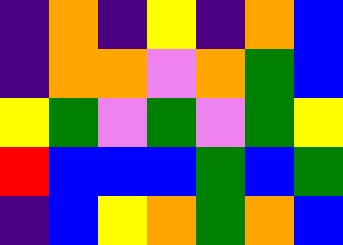[["indigo", "orange", "indigo", "yellow", "indigo", "orange", "blue"], ["indigo", "orange", "orange", "violet", "orange", "green", "blue"], ["yellow", "green", "violet", "green", "violet", "green", "yellow"], ["red", "blue", "blue", "blue", "green", "blue", "green"], ["indigo", "blue", "yellow", "orange", "green", "orange", "blue"]]